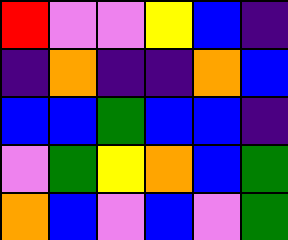[["red", "violet", "violet", "yellow", "blue", "indigo"], ["indigo", "orange", "indigo", "indigo", "orange", "blue"], ["blue", "blue", "green", "blue", "blue", "indigo"], ["violet", "green", "yellow", "orange", "blue", "green"], ["orange", "blue", "violet", "blue", "violet", "green"]]